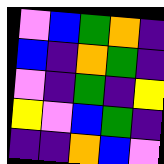[["violet", "blue", "green", "orange", "indigo"], ["blue", "indigo", "orange", "green", "indigo"], ["violet", "indigo", "green", "indigo", "yellow"], ["yellow", "violet", "blue", "green", "indigo"], ["indigo", "indigo", "orange", "blue", "violet"]]